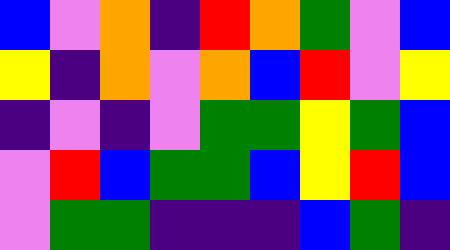[["blue", "violet", "orange", "indigo", "red", "orange", "green", "violet", "blue"], ["yellow", "indigo", "orange", "violet", "orange", "blue", "red", "violet", "yellow"], ["indigo", "violet", "indigo", "violet", "green", "green", "yellow", "green", "blue"], ["violet", "red", "blue", "green", "green", "blue", "yellow", "red", "blue"], ["violet", "green", "green", "indigo", "indigo", "indigo", "blue", "green", "indigo"]]